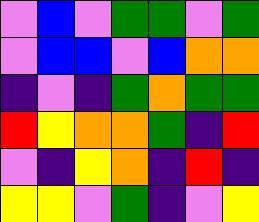[["violet", "blue", "violet", "green", "green", "violet", "green"], ["violet", "blue", "blue", "violet", "blue", "orange", "orange"], ["indigo", "violet", "indigo", "green", "orange", "green", "green"], ["red", "yellow", "orange", "orange", "green", "indigo", "red"], ["violet", "indigo", "yellow", "orange", "indigo", "red", "indigo"], ["yellow", "yellow", "violet", "green", "indigo", "violet", "yellow"]]